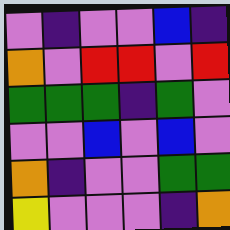[["violet", "indigo", "violet", "violet", "blue", "indigo"], ["orange", "violet", "red", "red", "violet", "red"], ["green", "green", "green", "indigo", "green", "violet"], ["violet", "violet", "blue", "violet", "blue", "violet"], ["orange", "indigo", "violet", "violet", "green", "green"], ["yellow", "violet", "violet", "violet", "indigo", "orange"]]